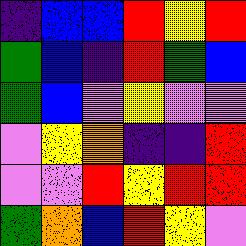[["indigo", "blue", "blue", "red", "yellow", "red"], ["green", "blue", "indigo", "red", "green", "blue"], ["green", "blue", "violet", "yellow", "violet", "violet"], ["violet", "yellow", "orange", "indigo", "indigo", "red"], ["violet", "violet", "red", "yellow", "red", "red"], ["green", "orange", "blue", "red", "yellow", "violet"]]